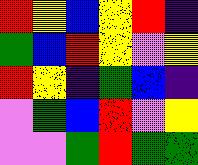[["red", "yellow", "blue", "yellow", "red", "indigo"], ["green", "blue", "red", "yellow", "violet", "yellow"], ["red", "yellow", "indigo", "green", "blue", "indigo"], ["violet", "green", "blue", "red", "violet", "yellow"], ["violet", "violet", "green", "red", "green", "green"]]